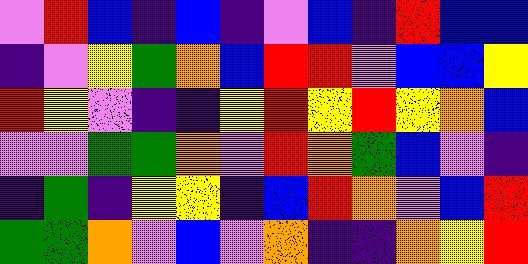[["violet", "red", "blue", "indigo", "blue", "indigo", "violet", "blue", "indigo", "red", "blue", "blue"], ["indigo", "violet", "yellow", "green", "orange", "blue", "red", "red", "violet", "blue", "blue", "yellow"], ["red", "yellow", "violet", "indigo", "indigo", "yellow", "red", "yellow", "red", "yellow", "orange", "blue"], ["violet", "violet", "green", "green", "orange", "violet", "red", "orange", "green", "blue", "violet", "indigo"], ["indigo", "green", "indigo", "yellow", "yellow", "indigo", "blue", "red", "orange", "violet", "blue", "red"], ["green", "green", "orange", "violet", "blue", "violet", "orange", "indigo", "indigo", "orange", "yellow", "red"]]